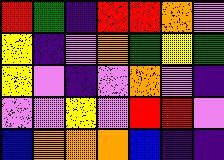[["red", "green", "indigo", "red", "red", "orange", "violet"], ["yellow", "indigo", "violet", "orange", "green", "yellow", "green"], ["yellow", "violet", "indigo", "violet", "orange", "violet", "indigo"], ["violet", "violet", "yellow", "violet", "red", "red", "violet"], ["blue", "orange", "orange", "orange", "blue", "indigo", "indigo"]]